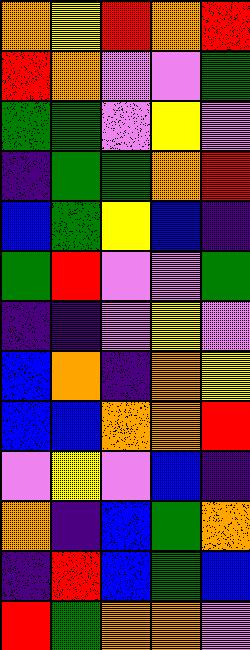[["orange", "yellow", "red", "orange", "red"], ["red", "orange", "violet", "violet", "green"], ["green", "green", "violet", "yellow", "violet"], ["indigo", "green", "green", "orange", "red"], ["blue", "green", "yellow", "blue", "indigo"], ["green", "red", "violet", "violet", "green"], ["indigo", "indigo", "violet", "yellow", "violet"], ["blue", "orange", "indigo", "orange", "yellow"], ["blue", "blue", "orange", "orange", "red"], ["violet", "yellow", "violet", "blue", "indigo"], ["orange", "indigo", "blue", "green", "orange"], ["indigo", "red", "blue", "green", "blue"], ["red", "green", "orange", "orange", "violet"]]